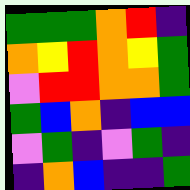[["green", "green", "green", "orange", "red", "indigo"], ["orange", "yellow", "red", "orange", "yellow", "green"], ["violet", "red", "red", "orange", "orange", "green"], ["green", "blue", "orange", "indigo", "blue", "blue"], ["violet", "green", "indigo", "violet", "green", "indigo"], ["indigo", "orange", "blue", "indigo", "indigo", "green"]]